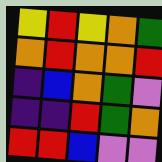[["yellow", "red", "yellow", "orange", "green"], ["orange", "red", "orange", "orange", "red"], ["indigo", "blue", "orange", "green", "violet"], ["indigo", "indigo", "red", "green", "orange"], ["red", "red", "blue", "violet", "violet"]]